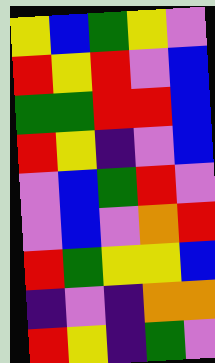[["yellow", "blue", "green", "yellow", "violet"], ["red", "yellow", "red", "violet", "blue"], ["green", "green", "red", "red", "blue"], ["red", "yellow", "indigo", "violet", "blue"], ["violet", "blue", "green", "red", "violet"], ["violet", "blue", "violet", "orange", "red"], ["red", "green", "yellow", "yellow", "blue"], ["indigo", "violet", "indigo", "orange", "orange"], ["red", "yellow", "indigo", "green", "violet"]]